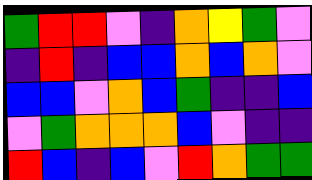[["green", "red", "red", "violet", "indigo", "orange", "yellow", "green", "violet"], ["indigo", "red", "indigo", "blue", "blue", "orange", "blue", "orange", "violet"], ["blue", "blue", "violet", "orange", "blue", "green", "indigo", "indigo", "blue"], ["violet", "green", "orange", "orange", "orange", "blue", "violet", "indigo", "indigo"], ["red", "blue", "indigo", "blue", "violet", "red", "orange", "green", "green"]]